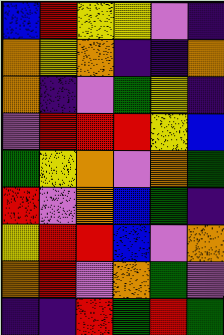[["blue", "red", "yellow", "yellow", "violet", "indigo"], ["orange", "yellow", "orange", "indigo", "indigo", "orange"], ["orange", "indigo", "violet", "green", "yellow", "indigo"], ["violet", "red", "red", "red", "yellow", "blue"], ["green", "yellow", "orange", "violet", "orange", "green"], ["red", "violet", "orange", "blue", "green", "indigo"], ["yellow", "red", "red", "blue", "violet", "orange"], ["orange", "red", "violet", "orange", "green", "violet"], ["indigo", "indigo", "red", "green", "red", "green"]]